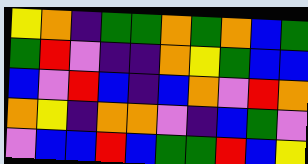[["yellow", "orange", "indigo", "green", "green", "orange", "green", "orange", "blue", "green"], ["green", "red", "violet", "indigo", "indigo", "orange", "yellow", "green", "blue", "blue"], ["blue", "violet", "red", "blue", "indigo", "blue", "orange", "violet", "red", "orange"], ["orange", "yellow", "indigo", "orange", "orange", "violet", "indigo", "blue", "green", "violet"], ["violet", "blue", "blue", "red", "blue", "green", "green", "red", "blue", "yellow"]]